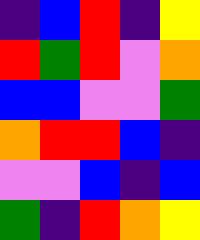[["indigo", "blue", "red", "indigo", "yellow"], ["red", "green", "red", "violet", "orange"], ["blue", "blue", "violet", "violet", "green"], ["orange", "red", "red", "blue", "indigo"], ["violet", "violet", "blue", "indigo", "blue"], ["green", "indigo", "red", "orange", "yellow"]]